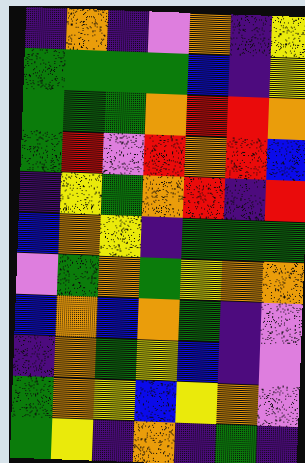[["indigo", "orange", "indigo", "violet", "orange", "indigo", "yellow"], ["green", "green", "green", "green", "blue", "indigo", "yellow"], ["green", "green", "green", "orange", "red", "red", "orange"], ["green", "red", "violet", "red", "orange", "red", "blue"], ["indigo", "yellow", "green", "orange", "red", "indigo", "red"], ["blue", "orange", "yellow", "indigo", "green", "green", "green"], ["violet", "green", "orange", "green", "yellow", "orange", "orange"], ["blue", "orange", "blue", "orange", "green", "indigo", "violet"], ["indigo", "orange", "green", "yellow", "blue", "indigo", "violet"], ["green", "orange", "yellow", "blue", "yellow", "orange", "violet"], ["green", "yellow", "indigo", "orange", "indigo", "green", "indigo"]]